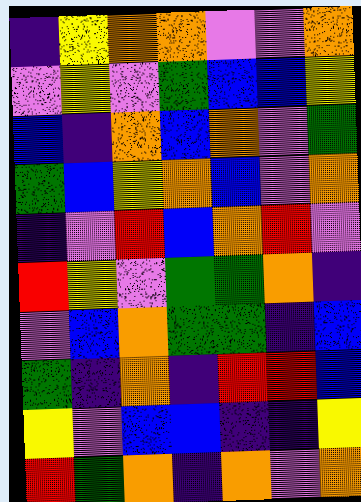[["indigo", "yellow", "orange", "orange", "violet", "violet", "orange"], ["violet", "yellow", "violet", "green", "blue", "blue", "yellow"], ["blue", "indigo", "orange", "blue", "orange", "violet", "green"], ["green", "blue", "yellow", "orange", "blue", "violet", "orange"], ["indigo", "violet", "red", "blue", "orange", "red", "violet"], ["red", "yellow", "violet", "green", "green", "orange", "indigo"], ["violet", "blue", "orange", "green", "green", "indigo", "blue"], ["green", "indigo", "orange", "indigo", "red", "red", "blue"], ["yellow", "violet", "blue", "blue", "indigo", "indigo", "yellow"], ["red", "green", "orange", "indigo", "orange", "violet", "orange"]]